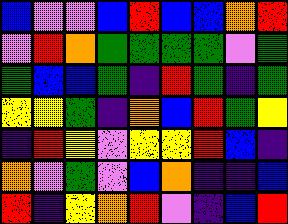[["blue", "violet", "violet", "blue", "red", "blue", "blue", "orange", "red"], ["violet", "red", "orange", "green", "green", "green", "green", "violet", "green"], ["green", "blue", "blue", "green", "indigo", "red", "green", "indigo", "green"], ["yellow", "yellow", "green", "indigo", "orange", "blue", "red", "green", "yellow"], ["indigo", "red", "yellow", "violet", "yellow", "yellow", "red", "blue", "indigo"], ["orange", "violet", "green", "violet", "blue", "orange", "indigo", "indigo", "blue"], ["red", "indigo", "yellow", "orange", "red", "violet", "indigo", "blue", "red"]]